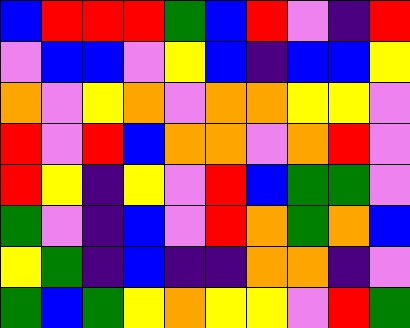[["blue", "red", "red", "red", "green", "blue", "red", "violet", "indigo", "red"], ["violet", "blue", "blue", "violet", "yellow", "blue", "indigo", "blue", "blue", "yellow"], ["orange", "violet", "yellow", "orange", "violet", "orange", "orange", "yellow", "yellow", "violet"], ["red", "violet", "red", "blue", "orange", "orange", "violet", "orange", "red", "violet"], ["red", "yellow", "indigo", "yellow", "violet", "red", "blue", "green", "green", "violet"], ["green", "violet", "indigo", "blue", "violet", "red", "orange", "green", "orange", "blue"], ["yellow", "green", "indigo", "blue", "indigo", "indigo", "orange", "orange", "indigo", "violet"], ["green", "blue", "green", "yellow", "orange", "yellow", "yellow", "violet", "red", "green"]]